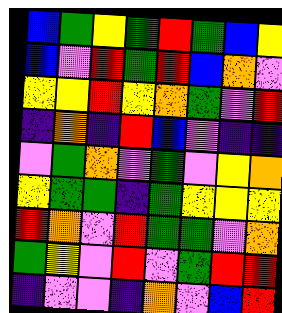[["blue", "green", "yellow", "green", "red", "green", "blue", "yellow"], ["blue", "violet", "red", "green", "red", "blue", "orange", "violet"], ["yellow", "yellow", "red", "yellow", "orange", "green", "violet", "red"], ["indigo", "orange", "indigo", "red", "blue", "violet", "indigo", "indigo"], ["violet", "green", "orange", "violet", "green", "violet", "yellow", "orange"], ["yellow", "green", "green", "indigo", "green", "yellow", "yellow", "yellow"], ["red", "orange", "violet", "red", "green", "green", "violet", "orange"], ["green", "yellow", "violet", "red", "violet", "green", "red", "red"], ["indigo", "violet", "violet", "indigo", "orange", "violet", "blue", "red"]]